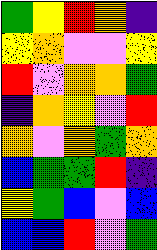[["green", "yellow", "red", "orange", "indigo"], ["yellow", "orange", "violet", "violet", "yellow"], ["red", "violet", "orange", "orange", "green"], ["indigo", "orange", "yellow", "violet", "red"], ["orange", "violet", "orange", "green", "orange"], ["blue", "green", "green", "red", "indigo"], ["yellow", "green", "blue", "violet", "blue"], ["blue", "blue", "red", "violet", "green"]]